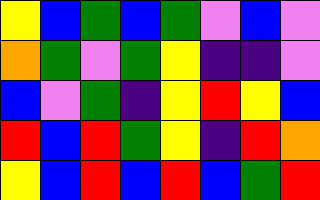[["yellow", "blue", "green", "blue", "green", "violet", "blue", "violet"], ["orange", "green", "violet", "green", "yellow", "indigo", "indigo", "violet"], ["blue", "violet", "green", "indigo", "yellow", "red", "yellow", "blue"], ["red", "blue", "red", "green", "yellow", "indigo", "red", "orange"], ["yellow", "blue", "red", "blue", "red", "blue", "green", "red"]]